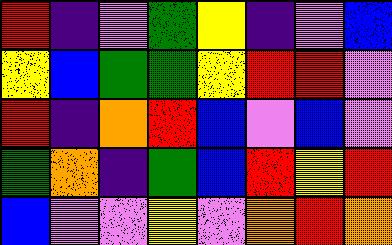[["red", "indigo", "violet", "green", "yellow", "indigo", "violet", "blue"], ["yellow", "blue", "green", "green", "yellow", "red", "red", "violet"], ["red", "indigo", "orange", "red", "blue", "violet", "blue", "violet"], ["green", "orange", "indigo", "green", "blue", "red", "yellow", "red"], ["blue", "violet", "violet", "yellow", "violet", "orange", "red", "orange"]]